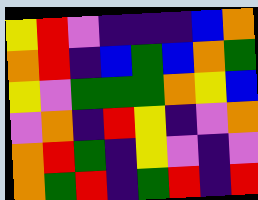[["yellow", "red", "violet", "indigo", "indigo", "indigo", "blue", "orange"], ["orange", "red", "indigo", "blue", "green", "blue", "orange", "green"], ["yellow", "violet", "green", "green", "green", "orange", "yellow", "blue"], ["violet", "orange", "indigo", "red", "yellow", "indigo", "violet", "orange"], ["orange", "red", "green", "indigo", "yellow", "violet", "indigo", "violet"], ["orange", "green", "red", "indigo", "green", "red", "indigo", "red"]]